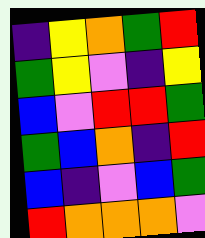[["indigo", "yellow", "orange", "green", "red"], ["green", "yellow", "violet", "indigo", "yellow"], ["blue", "violet", "red", "red", "green"], ["green", "blue", "orange", "indigo", "red"], ["blue", "indigo", "violet", "blue", "green"], ["red", "orange", "orange", "orange", "violet"]]